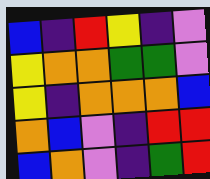[["blue", "indigo", "red", "yellow", "indigo", "violet"], ["yellow", "orange", "orange", "green", "green", "violet"], ["yellow", "indigo", "orange", "orange", "orange", "blue"], ["orange", "blue", "violet", "indigo", "red", "red"], ["blue", "orange", "violet", "indigo", "green", "red"]]